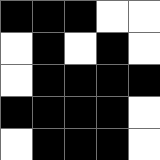[["black", "black", "black", "white", "white"], ["white", "black", "white", "black", "white"], ["white", "black", "black", "black", "black"], ["black", "black", "black", "black", "white"], ["white", "black", "black", "black", "white"]]